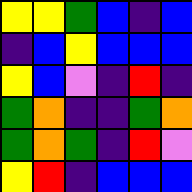[["yellow", "yellow", "green", "blue", "indigo", "blue"], ["indigo", "blue", "yellow", "blue", "blue", "blue"], ["yellow", "blue", "violet", "indigo", "red", "indigo"], ["green", "orange", "indigo", "indigo", "green", "orange"], ["green", "orange", "green", "indigo", "red", "violet"], ["yellow", "red", "indigo", "blue", "blue", "blue"]]